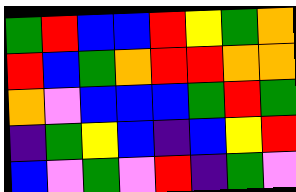[["green", "red", "blue", "blue", "red", "yellow", "green", "orange"], ["red", "blue", "green", "orange", "red", "red", "orange", "orange"], ["orange", "violet", "blue", "blue", "blue", "green", "red", "green"], ["indigo", "green", "yellow", "blue", "indigo", "blue", "yellow", "red"], ["blue", "violet", "green", "violet", "red", "indigo", "green", "violet"]]